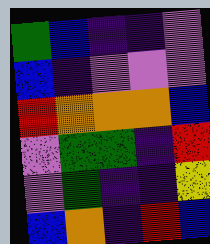[["green", "blue", "indigo", "indigo", "violet"], ["blue", "indigo", "violet", "violet", "violet"], ["red", "orange", "orange", "orange", "blue"], ["violet", "green", "green", "indigo", "red"], ["violet", "green", "indigo", "indigo", "yellow"], ["blue", "orange", "indigo", "red", "blue"]]